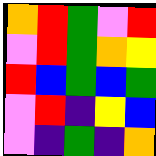[["orange", "red", "green", "violet", "red"], ["violet", "red", "green", "orange", "yellow"], ["red", "blue", "green", "blue", "green"], ["violet", "red", "indigo", "yellow", "blue"], ["violet", "indigo", "green", "indigo", "orange"]]